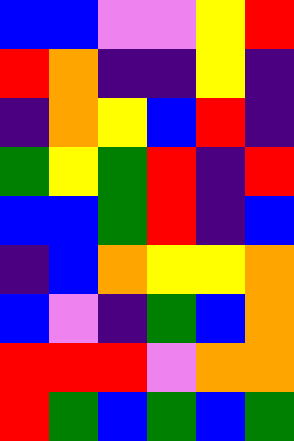[["blue", "blue", "violet", "violet", "yellow", "red"], ["red", "orange", "indigo", "indigo", "yellow", "indigo"], ["indigo", "orange", "yellow", "blue", "red", "indigo"], ["green", "yellow", "green", "red", "indigo", "red"], ["blue", "blue", "green", "red", "indigo", "blue"], ["indigo", "blue", "orange", "yellow", "yellow", "orange"], ["blue", "violet", "indigo", "green", "blue", "orange"], ["red", "red", "red", "violet", "orange", "orange"], ["red", "green", "blue", "green", "blue", "green"]]